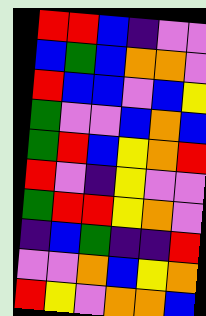[["red", "red", "blue", "indigo", "violet", "violet"], ["blue", "green", "blue", "orange", "orange", "violet"], ["red", "blue", "blue", "violet", "blue", "yellow"], ["green", "violet", "violet", "blue", "orange", "blue"], ["green", "red", "blue", "yellow", "orange", "red"], ["red", "violet", "indigo", "yellow", "violet", "violet"], ["green", "red", "red", "yellow", "orange", "violet"], ["indigo", "blue", "green", "indigo", "indigo", "red"], ["violet", "violet", "orange", "blue", "yellow", "orange"], ["red", "yellow", "violet", "orange", "orange", "blue"]]